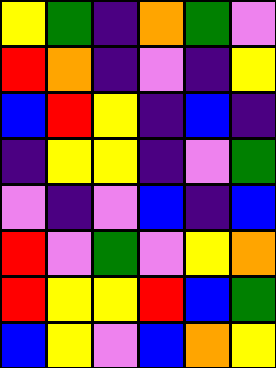[["yellow", "green", "indigo", "orange", "green", "violet"], ["red", "orange", "indigo", "violet", "indigo", "yellow"], ["blue", "red", "yellow", "indigo", "blue", "indigo"], ["indigo", "yellow", "yellow", "indigo", "violet", "green"], ["violet", "indigo", "violet", "blue", "indigo", "blue"], ["red", "violet", "green", "violet", "yellow", "orange"], ["red", "yellow", "yellow", "red", "blue", "green"], ["blue", "yellow", "violet", "blue", "orange", "yellow"]]